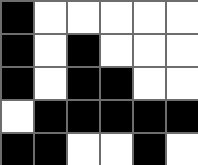[["black", "white", "white", "white", "white", "white"], ["black", "white", "black", "white", "white", "white"], ["black", "white", "black", "black", "white", "white"], ["white", "black", "black", "black", "black", "black"], ["black", "black", "white", "white", "black", "white"]]